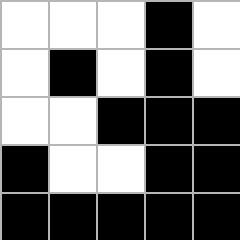[["white", "white", "white", "black", "white"], ["white", "black", "white", "black", "white"], ["white", "white", "black", "black", "black"], ["black", "white", "white", "black", "black"], ["black", "black", "black", "black", "black"]]